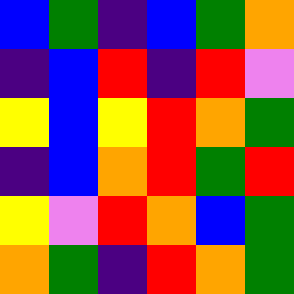[["blue", "green", "indigo", "blue", "green", "orange"], ["indigo", "blue", "red", "indigo", "red", "violet"], ["yellow", "blue", "yellow", "red", "orange", "green"], ["indigo", "blue", "orange", "red", "green", "red"], ["yellow", "violet", "red", "orange", "blue", "green"], ["orange", "green", "indigo", "red", "orange", "green"]]